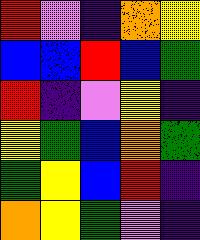[["red", "violet", "indigo", "orange", "yellow"], ["blue", "blue", "red", "blue", "green"], ["red", "indigo", "violet", "yellow", "indigo"], ["yellow", "green", "blue", "orange", "green"], ["green", "yellow", "blue", "red", "indigo"], ["orange", "yellow", "green", "violet", "indigo"]]